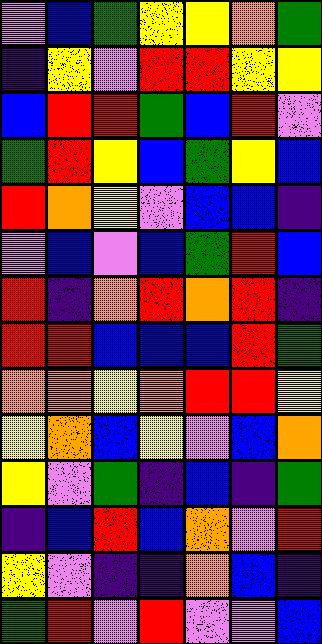[["violet", "blue", "green", "yellow", "yellow", "orange", "green"], ["indigo", "yellow", "violet", "red", "red", "yellow", "yellow"], ["blue", "red", "red", "green", "blue", "red", "violet"], ["green", "red", "yellow", "blue", "green", "yellow", "blue"], ["red", "orange", "yellow", "violet", "blue", "blue", "indigo"], ["violet", "blue", "violet", "blue", "green", "red", "blue"], ["red", "indigo", "orange", "red", "orange", "red", "indigo"], ["red", "red", "blue", "blue", "blue", "red", "green"], ["orange", "orange", "yellow", "orange", "red", "red", "yellow"], ["yellow", "orange", "blue", "yellow", "violet", "blue", "orange"], ["yellow", "violet", "green", "indigo", "blue", "indigo", "green"], ["indigo", "blue", "red", "blue", "orange", "violet", "red"], ["yellow", "violet", "indigo", "indigo", "orange", "blue", "indigo"], ["green", "red", "violet", "red", "violet", "violet", "blue"]]